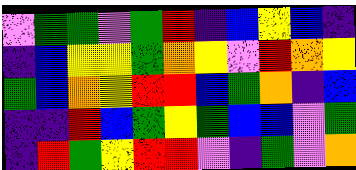[["violet", "green", "green", "violet", "green", "red", "indigo", "blue", "yellow", "blue", "indigo"], ["indigo", "blue", "yellow", "yellow", "green", "orange", "yellow", "violet", "red", "orange", "yellow"], ["green", "blue", "orange", "yellow", "red", "red", "blue", "green", "orange", "indigo", "blue"], ["indigo", "indigo", "red", "blue", "green", "yellow", "green", "blue", "blue", "violet", "green"], ["indigo", "red", "green", "yellow", "red", "red", "violet", "indigo", "green", "violet", "orange"]]